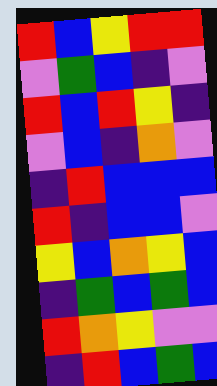[["red", "blue", "yellow", "red", "red"], ["violet", "green", "blue", "indigo", "violet"], ["red", "blue", "red", "yellow", "indigo"], ["violet", "blue", "indigo", "orange", "violet"], ["indigo", "red", "blue", "blue", "blue"], ["red", "indigo", "blue", "blue", "violet"], ["yellow", "blue", "orange", "yellow", "blue"], ["indigo", "green", "blue", "green", "blue"], ["red", "orange", "yellow", "violet", "violet"], ["indigo", "red", "blue", "green", "blue"]]